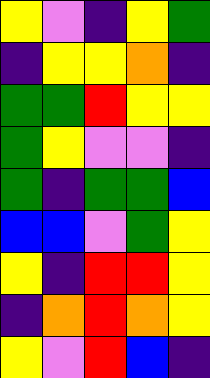[["yellow", "violet", "indigo", "yellow", "green"], ["indigo", "yellow", "yellow", "orange", "indigo"], ["green", "green", "red", "yellow", "yellow"], ["green", "yellow", "violet", "violet", "indigo"], ["green", "indigo", "green", "green", "blue"], ["blue", "blue", "violet", "green", "yellow"], ["yellow", "indigo", "red", "red", "yellow"], ["indigo", "orange", "red", "orange", "yellow"], ["yellow", "violet", "red", "blue", "indigo"]]